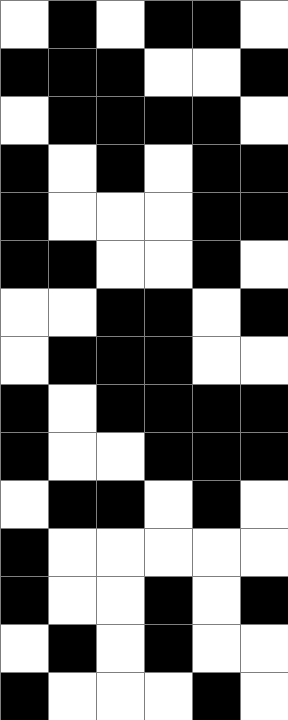[["white", "black", "white", "black", "black", "white"], ["black", "black", "black", "white", "white", "black"], ["white", "black", "black", "black", "black", "white"], ["black", "white", "black", "white", "black", "black"], ["black", "white", "white", "white", "black", "black"], ["black", "black", "white", "white", "black", "white"], ["white", "white", "black", "black", "white", "black"], ["white", "black", "black", "black", "white", "white"], ["black", "white", "black", "black", "black", "black"], ["black", "white", "white", "black", "black", "black"], ["white", "black", "black", "white", "black", "white"], ["black", "white", "white", "white", "white", "white"], ["black", "white", "white", "black", "white", "black"], ["white", "black", "white", "black", "white", "white"], ["black", "white", "white", "white", "black", "white"]]